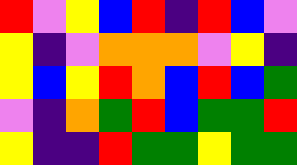[["red", "violet", "yellow", "blue", "red", "indigo", "red", "blue", "violet"], ["yellow", "indigo", "violet", "orange", "orange", "orange", "violet", "yellow", "indigo"], ["yellow", "blue", "yellow", "red", "orange", "blue", "red", "blue", "green"], ["violet", "indigo", "orange", "green", "red", "blue", "green", "green", "red"], ["yellow", "indigo", "indigo", "red", "green", "green", "yellow", "green", "green"]]